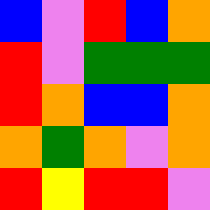[["blue", "violet", "red", "blue", "orange"], ["red", "violet", "green", "green", "green"], ["red", "orange", "blue", "blue", "orange"], ["orange", "green", "orange", "violet", "orange"], ["red", "yellow", "red", "red", "violet"]]